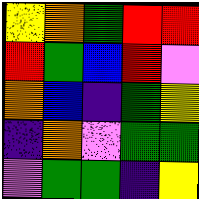[["yellow", "orange", "green", "red", "red"], ["red", "green", "blue", "red", "violet"], ["orange", "blue", "indigo", "green", "yellow"], ["indigo", "orange", "violet", "green", "green"], ["violet", "green", "green", "indigo", "yellow"]]